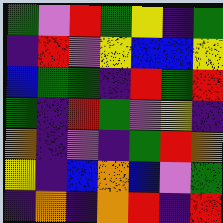[["green", "violet", "red", "green", "yellow", "indigo", "green"], ["indigo", "red", "violet", "yellow", "blue", "blue", "yellow"], ["blue", "green", "green", "indigo", "red", "green", "red"], ["green", "indigo", "red", "green", "violet", "yellow", "indigo"], ["orange", "indigo", "violet", "indigo", "green", "red", "orange"], ["yellow", "indigo", "blue", "orange", "blue", "violet", "green"], ["indigo", "orange", "indigo", "orange", "red", "indigo", "red"]]